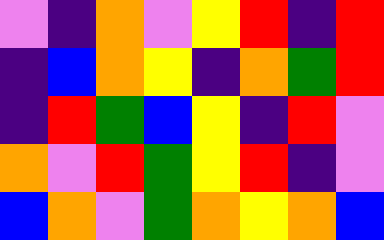[["violet", "indigo", "orange", "violet", "yellow", "red", "indigo", "red"], ["indigo", "blue", "orange", "yellow", "indigo", "orange", "green", "red"], ["indigo", "red", "green", "blue", "yellow", "indigo", "red", "violet"], ["orange", "violet", "red", "green", "yellow", "red", "indigo", "violet"], ["blue", "orange", "violet", "green", "orange", "yellow", "orange", "blue"]]